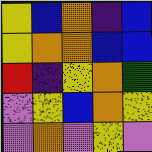[["yellow", "blue", "orange", "indigo", "blue"], ["yellow", "orange", "orange", "blue", "blue"], ["red", "indigo", "yellow", "orange", "green"], ["violet", "yellow", "blue", "orange", "yellow"], ["violet", "orange", "violet", "yellow", "violet"]]